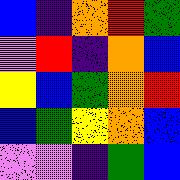[["blue", "indigo", "orange", "red", "green"], ["violet", "red", "indigo", "orange", "blue"], ["yellow", "blue", "green", "orange", "red"], ["blue", "green", "yellow", "orange", "blue"], ["violet", "violet", "indigo", "green", "blue"]]